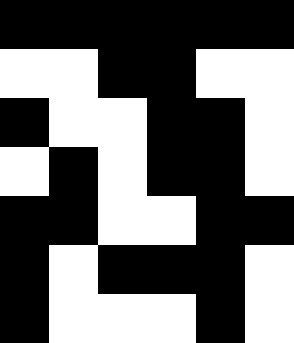[["black", "black", "black", "black", "black", "black"], ["white", "white", "black", "black", "white", "white"], ["black", "white", "white", "black", "black", "white"], ["white", "black", "white", "black", "black", "white"], ["black", "black", "white", "white", "black", "black"], ["black", "white", "black", "black", "black", "white"], ["black", "white", "white", "white", "black", "white"]]